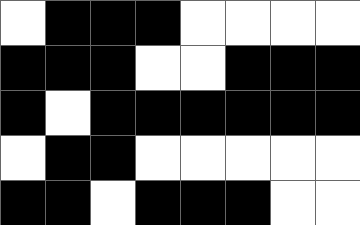[["white", "black", "black", "black", "white", "white", "white", "white"], ["black", "black", "black", "white", "white", "black", "black", "black"], ["black", "white", "black", "black", "black", "black", "black", "black"], ["white", "black", "black", "white", "white", "white", "white", "white"], ["black", "black", "white", "black", "black", "black", "white", "white"]]